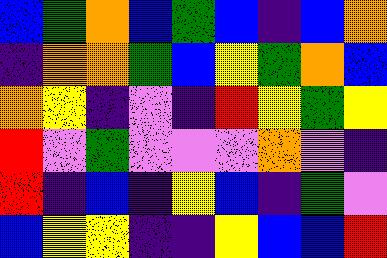[["blue", "green", "orange", "blue", "green", "blue", "indigo", "blue", "orange"], ["indigo", "orange", "orange", "green", "blue", "yellow", "green", "orange", "blue"], ["orange", "yellow", "indigo", "violet", "indigo", "red", "yellow", "green", "yellow"], ["red", "violet", "green", "violet", "violet", "violet", "orange", "violet", "indigo"], ["red", "indigo", "blue", "indigo", "yellow", "blue", "indigo", "green", "violet"], ["blue", "yellow", "yellow", "indigo", "indigo", "yellow", "blue", "blue", "red"]]